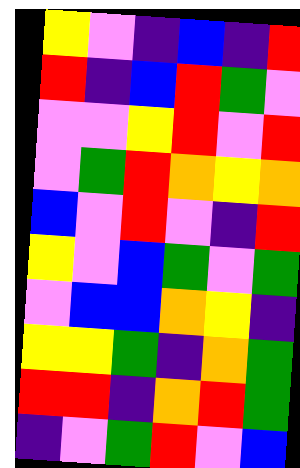[["yellow", "violet", "indigo", "blue", "indigo", "red"], ["red", "indigo", "blue", "red", "green", "violet"], ["violet", "violet", "yellow", "red", "violet", "red"], ["violet", "green", "red", "orange", "yellow", "orange"], ["blue", "violet", "red", "violet", "indigo", "red"], ["yellow", "violet", "blue", "green", "violet", "green"], ["violet", "blue", "blue", "orange", "yellow", "indigo"], ["yellow", "yellow", "green", "indigo", "orange", "green"], ["red", "red", "indigo", "orange", "red", "green"], ["indigo", "violet", "green", "red", "violet", "blue"]]